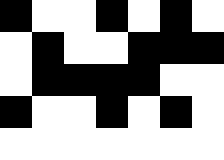[["black", "white", "white", "black", "white", "black", "white"], ["white", "black", "white", "white", "black", "black", "black"], ["white", "black", "black", "black", "black", "white", "white"], ["black", "white", "white", "black", "white", "black", "white"], ["white", "white", "white", "white", "white", "white", "white"]]